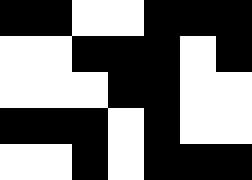[["black", "black", "white", "white", "black", "black", "black"], ["white", "white", "black", "black", "black", "white", "black"], ["white", "white", "white", "black", "black", "white", "white"], ["black", "black", "black", "white", "black", "white", "white"], ["white", "white", "black", "white", "black", "black", "black"]]